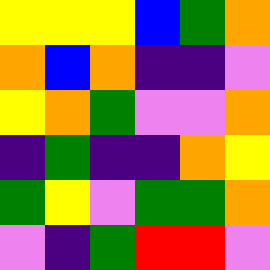[["yellow", "yellow", "yellow", "blue", "green", "orange"], ["orange", "blue", "orange", "indigo", "indigo", "violet"], ["yellow", "orange", "green", "violet", "violet", "orange"], ["indigo", "green", "indigo", "indigo", "orange", "yellow"], ["green", "yellow", "violet", "green", "green", "orange"], ["violet", "indigo", "green", "red", "red", "violet"]]